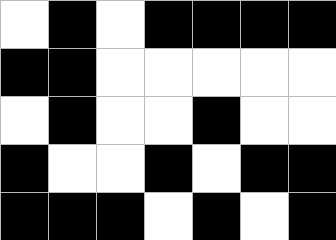[["white", "black", "white", "black", "black", "black", "black"], ["black", "black", "white", "white", "white", "white", "white"], ["white", "black", "white", "white", "black", "white", "white"], ["black", "white", "white", "black", "white", "black", "black"], ["black", "black", "black", "white", "black", "white", "black"]]